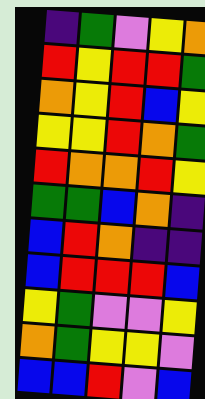[["indigo", "green", "violet", "yellow", "orange"], ["red", "yellow", "red", "red", "green"], ["orange", "yellow", "red", "blue", "yellow"], ["yellow", "yellow", "red", "orange", "green"], ["red", "orange", "orange", "red", "yellow"], ["green", "green", "blue", "orange", "indigo"], ["blue", "red", "orange", "indigo", "indigo"], ["blue", "red", "red", "red", "blue"], ["yellow", "green", "violet", "violet", "yellow"], ["orange", "green", "yellow", "yellow", "violet"], ["blue", "blue", "red", "violet", "blue"]]